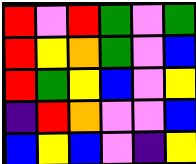[["red", "violet", "red", "green", "violet", "green"], ["red", "yellow", "orange", "green", "violet", "blue"], ["red", "green", "yellow", "blue", "violet", "yellow"], ["indigo", "red", "orange", "violet", "violet", "blue"], ["blue", "yellow", "blue", "violet", "indigo", "yellow"]]